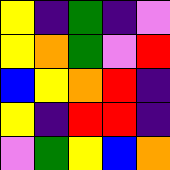[["yellow", "indigo", "green", "indigo", "violet"], ["yellow", "orange", "green", "violet", "red"], ["blue", "yellow", "orange", "red", "indigo"], ["yellow", "indigo", "red", "red", "indigo"], ["violet", "green", "yellow", "blue", "orange"]]